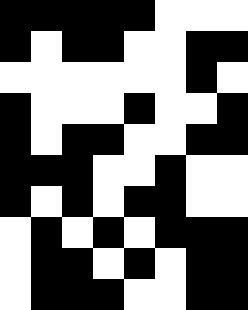[["black", "black", "black", "black", "black", "white", "white", "white"], ["black", "white", "black", "black", "white", "white", "black", "black"], ["white", "white", "white", "white", "white", "white", "black", "white"], ["black", "white", "white", "white", "black", "white", "white", "black"], ["black", "white", "black", "black", "white", "white", "black", "black"], ["black", "black", "black", "white", "white", "black", "white", "white"], ["black", "white", "black", "white", "black", "black", "white", "white"], ["white", "black", "white", "black", "white", "black", "black", "black"], ["white", "black", "black", "white", "black", "white", "black", "black"], ["white", "black", "black", "black", "white", "white", "black", "black"]]